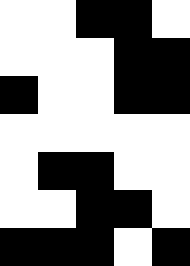[["white", "white", "black", "black", "white"], ["white", "white", "white", "black", "black"], ["black", "white", "white", "black", "black"], ["white", "white", "white", "white", "white"], ["white", "black", "black", "white", "white"], ["white", "white", "black", "black", "white"], ["black", "black", "black", "white", "black"]]